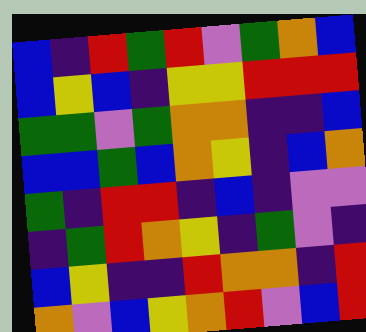[["blue", "indigo", "red", "green", "red", "violet", "green", "orange", "blue"], ["blue", "yellow", "blue", "indigo", "yellow", "yellow", "red", "red", "red"], ["green", "green", "violet", "green", "orange", "orange", "indigo", "indigo", "blue"], ["blue", "blue", "green", "blue", "orange", "yellow", "indigo", "blue", "orange"], ["green", "indigo", "red", "red", "indigo", "blue", "indigo", "violet", "violet"], ["indigo", "green", "red", "orange", "yellow", "indigo", "green", "violet", "indigo"], ["blue", "yellow", "indigo", "indigo", "red", "orange", "orange", "indigo", "red"], ["orange", "violet", "blue", "yellow", "orange", "red", "violet", "blue", "red"]]